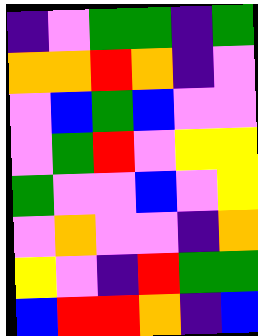[["indigo", "violet", "green", "green", "indigo", "green"], ["orange", "orange", "red", "orange", "indigo", "violet"], ["violet", "blue", "green", "blue", "violet", "violet"], ["violet", "green", "red", "violet", "yellow", "yellow"], ["green", "violet", "violet", "blue", "violet", "yellow"], ["violet", "orange", "violet", "violet", "indigo", "orange"], ["yellow", "violet", "indigo", "red", "green", "green"], ["blue", "red", "red", "orange", "indigo", "blue"]]